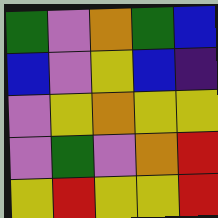[["green", "violet", "orange", "green", "blue"], ["blue", "violet", "yellow", "blue", "indigo"], ["violet", "yellow", "orange", "yellow", "yellow"], ["violet", "green", "violet", "orange", "red"], ["yellow", "red", "yellow", "yellow", "red"]]